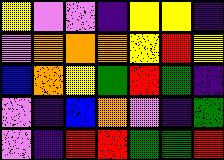[["yellow", "violet", "violet", "indigo", "yellow", "yellow", "indigo"], ["violet", "orange", "orange", "orange", "yellow", "red", "yellow"], ["blue", "orange", "yellow", "green", "red", "green", "indigo"], ["violet", "indigo", "blue", "orange", "violet", "indigo", "green"], ["violet", "indigo", "red", "red", "green", "green", "red"]]